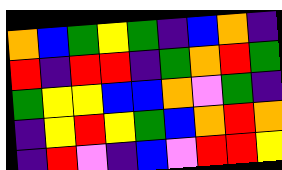[["orange", "blue", "green", "yellow", "green", "indigo", "blue", "orange", "indigo"], ["red", "indigo", "red", "red", "indigo", "green", "orange", "red", "green"], ["green", "yellow", "yellow", "blue", "blue", "orange", "violet", "green", "indigo"], ["indigo", "yellow", "red", "yellow", "green", "blue", "orange", "red", "orange"], ["indigo", "red", "violet", "indigo", "blue", "violet", "red", "red", "yellow"]]